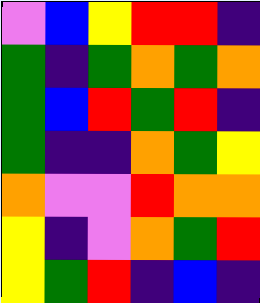[["violet", "blue", "yellow", "red", "red", "indigo"], ["green", "indigo", "green", "orange", "green", "orange"], ["green", "blue", "red", "green", "red", "indigo"], ["green", "indigo", "indigo", "orange", "green", "yellow"], ["orange", "violet", "violet", "red", "orange", "orange"], ["yellow", "indigo", "violet", "orange", "green", "red"], ["yellow", "green", "red", "indigo", "blue", "indigo"]]